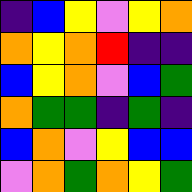[["indigo", "blue", "yellow", "violet", "yellow", "orange"], ["orange", "yellow", "orange", "red", "indigo", "indigo"], ["blue", "yellow", "orange", "violet", "blue", "green"], ["orange", "green", "green", "indigo", "green", "indigo"], ["blue", "orange", "violet", "yellow", "blue", "blue"], ["violet", "orange", "green", "orange", "yellow", "green"]]